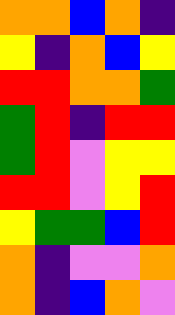[["orange", "orange", "blue", "orange", "indigo"], ["yellow", "indigo", "orange", "blue", "yellow"], ["red", "red", "orange", "orange", "green"], ["green", "red", "indigo", "red", "red"], ["green", "red", "violet", "yellow", "yellow"], ["red", "red", "violet", "yellow", "red"], ["yellow", "green", "green", "blue", "red"], ["orange", "indigo", "violet", "violet", "orange"], ["orange", "indigo", "blue", "orange", "violet"]]